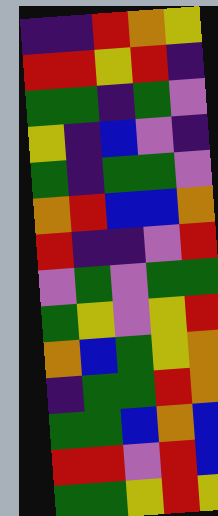[["indigo", "indigo", "red", "orange", "yellow"], ["red", "red", "yellow", "red", "indigo"], ["green", "green", "indigo", "green", "violet"], ["yellow", "indigo", "blue", "violet", "indigo"], ["green", "indigo", "green", "green", "violet"], ["orange", "red", "blue", "blue", "orange"], ["red", "indigo", "indigo", "violet", "red"], ["violet", "green", "violet", "green", "green"], ["green", "yellow", "violet", "yellow", "red"], ["orange", "blue", "green", "yellow", "orange"], ["indigo", "green", "green", "red", "orange"], ["green", "green", "blue", "orange", "blue"], ["red", "red", "violet", "red", "blue"], ["green", "green", "yellow", "red", "yellow"]]